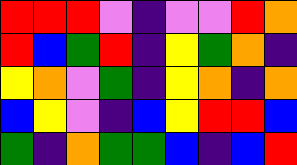[["red", "red", "red", "violet", "indigo", "violet", "violet", "red", "orange"], ["red", "blue", "green", "red", "indigo", "yellow", "green", "orange", "indigo"], ["yellow", "orange", "violet", "green", "indigo", "yellow", "orange", "indigo", "orange"], ["blue", "yellow", "violet", "indigo", "blue", "yellow", "red", "red", "blue"], ["green", "indigo", "orange", "green", "green", "blue", "indigo", "blue", "red"]]